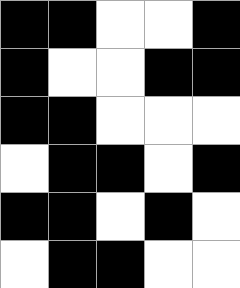[["black", "black", "white", "white", "black"], ["black", "white", "white", "black", "black"], ["black", "black", "white", "white", "white"], ["white", "black", "black", "white", "black"], ["black", "black", "white", "black", "white"], ["white", "black", "black", "white", "white"]]